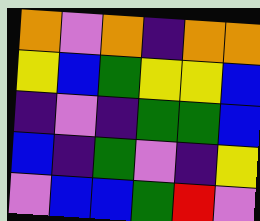[["orange", "violet", "orange", "indigo", "orange", "orange"], ["yellow", "blue", "green", "yellow", "yellow", "blue"], ["indigo", "violet", "indigo", "green", "green", "blue"], ["blue", "indigo", "green", "violet", "indigo", "yellow"], ["violet", "blue", "blue", "green", "red", "violet"]]